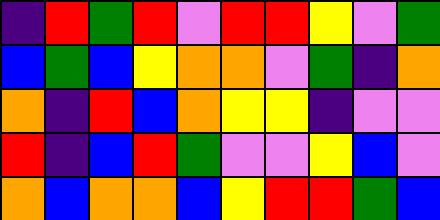[["indigo", "red", "green", "red", "violet", "red", "red", "yellow", "violet", "green"], ["blue", "green", "blue", "yellow", "orange", "orange", "violet", "green", "indigo", "orange"], ["orange", "indigo", "red", "blue", "orange", "yellow", "yellow", "indigo", "violet", "violet"], ["red", "indigo", "blue", "red", "green", "violet", "violet", "yellow", "blue", "violet"], ["orange", "blue", "orange", "orange", "blue", "yellow", "red", "red", "green", "blue"]]